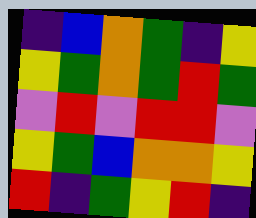[["indigo", "blue", "orange", "green", "indigo", "yellow"], ["yellow", "green", "orange", "green", "red", "green"], ["violet", "red", "violet", "red", "red", "violet"], ["yellow", "green", "blue", "orange", "orange", "yellow"], ["red", "indigo", "green", "yellow", "red", "indigo"]]